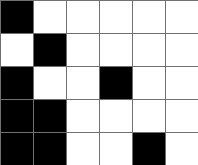[["black", "white", "white", "white", "white", "white"], ["white", "black", "white", "white", "white", "white"], ["black", "white", "white", "black", "white", "white"], ["black", "black", "white", "white", "white", "white"], ["black", "black", "white", "white", "black", "white"]]